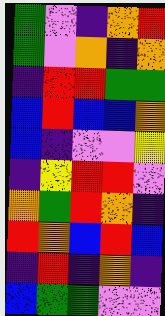[["green", "violet", "indigo", "orange", "red"], ["green", "violet", "orange", "indigo", "orange"], ["indigo", "red", "red", "green", "green"], ["blue", "red", "blue", "blue", "orange"], ["blue", "indigo", "violet", "violet", "yellow"], ["indigo", "yellow", "red", "red", "violet"], ["orange", "green", "red", "orange", "indigo"], ["red", "orange", "blue", "red", "blue"], ["indigo", "red", "indigo", "orange", "indigo"], ["blue", "green", "green", "violet", "violet"]]